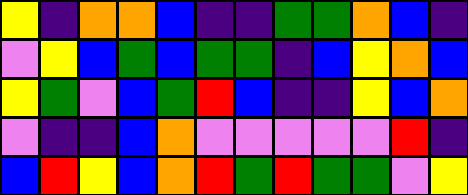[["yellow", "indigo", "orange", "orange", "blue", "indigo", "indigo", "green", "green", "orange", "blue", "indigo"], ["violet", "yellow", "blue", "green", "blue", "green", "green", "indigo", "blue", "yellow", "orange", "blue"], ["yellow", "green", "violet", "blue", "green", "red", "blue", "indigo", "indigo", "yellow", "blue", "orange"], ["violet", "indigo", "indigo", "blue", "orange", "violet", "violet", "violet", "violet", "violet", "red", "indigo"], ["blue", "red", "yellow", "blue", "orange", "red", "green", "red", "green", "green", "violet", "yellow"]]